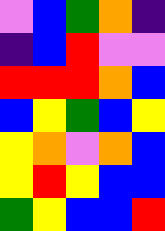[["violet", "blue", "green", "orange", "indigo"], ["indigo", "blue", "red", "violet", "violet"], ["red", "red", "red", "orange", "blue"], ["blue", "yellow", "green", "blue", "yellow"], ["yellow", "orange", "violet", "orange", "blue"], ["yellow", "red", "yellow", "blue", "blue"], ["green", "yellow", "blue", "blue", "red"]]